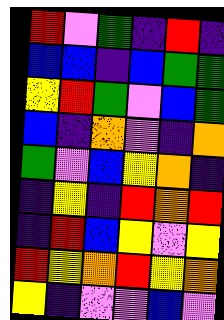[["red", "violet", "green", "indigo", "red", "indigo"], ["blue", "blue", "indigo", "blue", "green", "green"], ["yellow", "red", "green", "violet", "blue", "green"], ["blue", "indigo", "orange", "violet", "indigo", "orange"], ["green", "violet", "blue", "yellow", "orange", "indigo"], ["indigo", "yellow", "indigo", "red", "orange", "red"], ["indigo", "red", "blue", "yellow", "violet", "yellow"], ["red", "yellow", "orange", "red", "yellow", "orange"], ["yellow", "indigo", "violet", "violet", "blue", "violet"]]